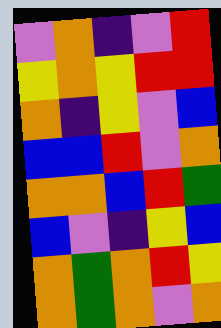[["violet", "orange", "indigo", "violet", "red"], ["yellow", "orange", "yellow", "red", "red"], ["orange", "indigo", "yellow", "violet", "blue"], ["blue", "blue", "red", "violet", "orange"], ["orange", "orange", "blue", "red", "green"], ["blue", "violet", "indigo", "yellow", "blue"], ["orange", "green", "orange", "red", "yellow"], ["orange", "green", "orange", "violet", "orange"]]